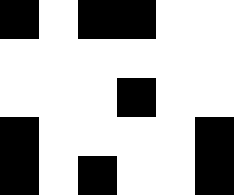[["black", "white", "black", "black", "white", "white"], ["white", "white", "white", "white", "white", "white"], ["white", "white", "white", "black", "white", "white"], ["black", "white", "white", "white", "white", "black"], ["black", "white", "black", "white", "white", "black"]]